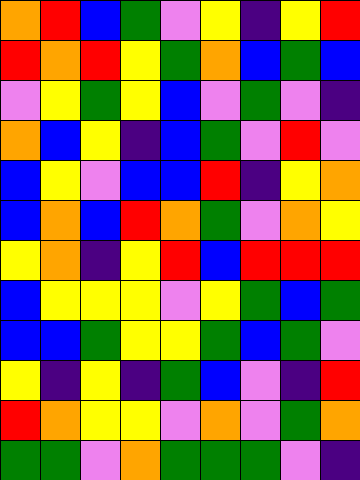[["orange", "red", "blue", "green", "violet", "yellow", "indigo", "yellow", "red"], ["red", "orange", "red", "yellow", "green", "orange", "blue", "green", "blue"], ["violet", "yellow", "green", "yellow", "blue", "violet", "green", "violet", "indigo"], ["orange", "blue", "yellow", "indigo", "blue", "green", "violet", "red", "violet"], ["blue", "yellow", "violet", "blue", "blue", "red", "indigo", "yellow", "orange"], ["blue", "orange", "blue", "red", "orange", "green", "violet", "orange", "yellow"], ["yellow", "orange", "indigo", "yellow", "red", "blue", "red", "red", "red"], ["blue", "yellow", "yellow", "yellow", "violet", "yellow", "green", "blue", "green"], ["blue", "blue", "green", "yellow", "yellow", "green", "blue", "green", "violet"], ["yellow", "indigo", "yellow", "indigo", "green", "blue", "violet", "indigo", "red"], ["red", "orange", "yellow", "yellow", "violet", "orange", "violet", "green", "orange"], ["green", "green", "violet", "orange", "green", "green", "green", "violet", "indigo"]]